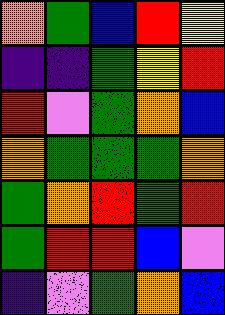[["orange", "green", "blue", "red", "yellow"], ["indigo", "indigo", "green", "yellow", "red"], ["red", "violet", "green", "orange", "blue"], ["orange", "green", "green", "green", "orange"], ["green", "orange", "red", "green", "red"], ["green", "red", "red", "blue", "violet"], ["indigo", "violet", "green", "orange", "blue"]]